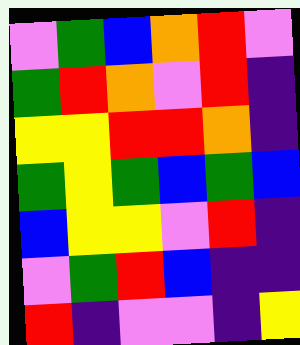[["violet", "green", "blue", "orange", "red", "violet"], ["green", "red", "orange", "violet", "red", "indigo"], ["yellow", "yellow", "red", "red", "orange", "indigo"], ["green", "yellow", "green", "blue", "green", "blue"], ["blue", "yellow", "yellow", "violet", "red", "indigo"], ["violet", "green", "red", "blue", "indigo", "indigo"], ["red", "indigo", "violet", "violet", "indigo", "yellow"]]